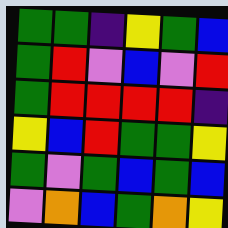[["green", "green", "indigo", "yellow", "green", "blue"], ["green", "red", "violet", "blue", "violet", "red"], ["green", "red", "red", "red", "red", "indigo"], ["yellow", "blue", "red", "green", "green", "yellow"], ["green", "violet", "green", "blue", "green", "blue"], ["violet", "orange", "blue", "green", "orange", "yellow"]]